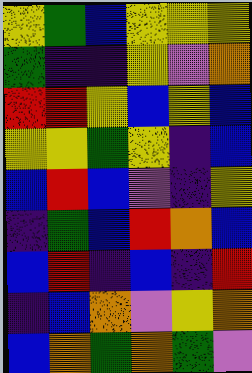[["yellow", "green", "blue", "yellow", "yellow", "yellow"], ["green", "indigo", "indigo", "yellow", "violet", "orange"], ["red", "red", "yellow", "blue", "yellow", "blue"], ["yellow", "yellow", "green", "yellow", "indigo", "blue"], ["blue", "red", "blue", "violet", "indigo", "yellow"], ["indigo", "green", "blue", "red", "orange", "blue"], ["blue", "red", "indigo", "blue", "indigo", "red"], ["indigo", "blue", "orange", "violet", "yellow", "orange"], ["blue", "orange", "green", "orange", "green", "violet"]]